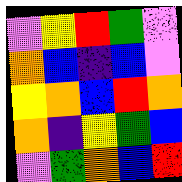[["violet", "yellow", "red", "green", "violet"], ["orange", "blue", "indigo", "blue", "violet"], ["yellow", "orange", "blue", "red", "orange"], ["orange", "indigo", "yellow", "green", "blue"], ["violet", "green", "orange", "blue", "red"]]